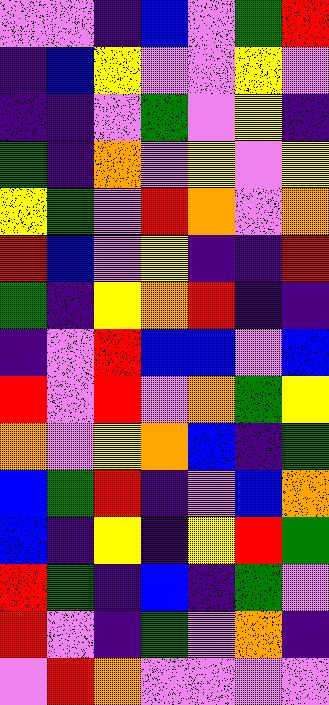[["violet", "violet", "indigo", "blue", "violet", "green", "red"], ["indigo", "blue", "yellow", "violet", "violet", "yellow", "violet"], ["indigo", "indigo", "violet", "green", "violet", "yellow", "indigo"], ["green", "indigo", "orange", "violet", "yellow", "violet", "yellow"], ["yellow", "green", "violet", "red", "orange", "violet", "orange"], ["red", "blue", "violet", "yellow", "indigo", "indigo", "red"], ["green", "indigo", "yellow", "orange", "red", "indigo", "indigo"], ["indigo", "violet", "red", "blue", "blue", "violet", "blue"], ["red", "violet", "red", "violet", "orange", "green", "yellow"], ["orange", "violet", "yellow", "orange", "blue", "indigo", "green"], ["blue", "green", "red", "indigo", "violet", "blue", "orange"], ["blue", "indigo", "yellow", "indigo", "yellow", "red", "green"], ["red", "green", "indigo", "blue", "indigo", "green", "violet"], ["red", "violet", "indigo", "green", "violet", "orange", "indigo"], ["violet", "red", "orange", "violet", "violet", "violet", "violet"]]